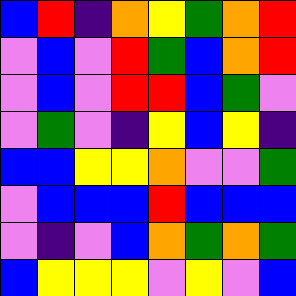[["blue", "red", "indigo", "orange", "yellow", "green", "orange", "red"], ["violet", "blue", "violet", "red", "green", "blue", "orange", "red"], ["violet", "blue", "violet", "red", "red", "blue", "green", "violet"], ["violet", "green", "violet", "indigo", "yellow", "blue", "yellow", "indigo"], ["blue", "blue", "yellow", "yellow", "orange", "violet", "violet", "green"], ["violet", "blue", "blue", "blue", "red", "blue", "blue", "blue"], ["violet", "indigo", "violet", "blue", "orange", "green", "orange", "green"], ["blue", "yellow", "yellow", "yellow", "violet", "yellow", "violet", "blue"]]